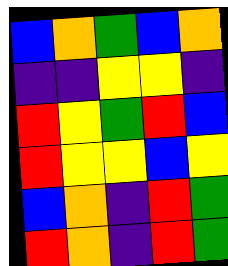[["blue", "orange", "green", "blue", "orange"], ["indigo", "indigo", "yellow", "yellow", "indigo"], ["red", "yellow", "green", "red", "blue"], ["red", "yellow", "yellow", "blue", "yellow"], ["blue", "orange", "indigo", "red", "green"], ["red", "orange", "indigo", "red", "green"]]